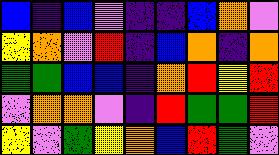[["blue", "indigo", "blue", "violet", "indigo", "indigo", "blue", "orange", "violet"], ["yellow", "orange", "violet", "red", "indigo", "blue", "orange", "indigo", "orange"], ["green", "green", "blue", "blue", "indigo", "orange", "red", "yellow", "red"], ["violet", "orange", "orange", "violet", "indigo", "red", "green", "green", "red"], ["yellow", "violet", "green", "yellow", "orange", "blue", "red", "green", "violet"]]